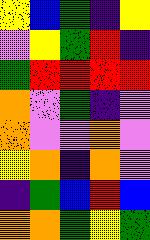[["yellow", "blue", "green", "indigo", "yellow"], ["violet", "yellow", "green", "red", "indigo"], ["green", "red", "red", "red", "red"], ["orange", "violet", "green", "indigo", "violet"], ["orange", "violet", "violet", "orange", "violet"], ["yellow", "orange", "indigo", "orange", "violet"], ["indigo", "green", "blue", "red", "blue"], ["orange", "orange", "green", "yellow", "green"]]